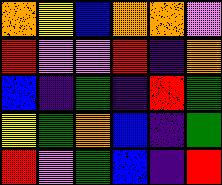[["orange", "yellow", "blue", "orange", "orange", "violet"], ["red", "violet", "violet", "red", "indigo", "orange"], ["blue", "indigo", "green", "indigo", "red", "green"], ["yellow", "green", "orange", "blue", "indigo", "green"], ["red", "violet", "green", "blue", "indigo", "red"]]